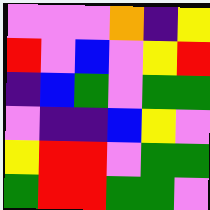[["violet", "violet", "violet", "orange", "indigo", "yellow"], ["red", "violet", "blue", "violet", "yellow", "red"], ["indigo", "blue", "green", "violet", "green", "green"], ["violet", "indigo", "indigo", "blue", "yellow", "violet"], ["yellow", "red", "red", "violet", "green", "green"], ["green", "red", "red", "green", "green", "violet"]]